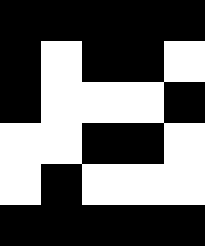[["black", "black", "black", "black", "black"], ["black", "white", "black", "black", "white"], ["black", "white", "white", "white", "black"], ["white", "white", "black", "black", "white"], ["white", "black", "white", "white", "white"], ["black", "black", "black", "black", "black"]]